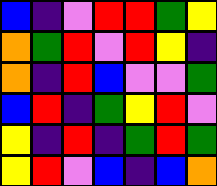[["blue", "indigo", "violet", "red", "red", "green", "yellow"], ["orange", "green", "red", "violet", "red", "yellow", "indigo"], ["orange", "indigo", "red", "blue", "violet", "violet", "green"], ["blue", "red", "indigo", "green", "yellow", "red", "violet"], ["yellow", "indigo", "red", "indigo", "green", "red", "green"], ["yellow", "red", "violet", "blue", "indigo", "blue", "orange"]]